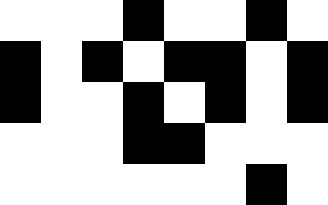[["white", "white", "white", "black", "white", "white", "black", "white"], ["black", "white", "black", "white", "black", "black", "white", "black"], ["black", "white", "white", "black", "white", "black", "white", "black"], ["white", "white", "white", "black", "black", "white", "white", "white"], ["white", "white", "white", "white", "white", "white", "black", "white"]]